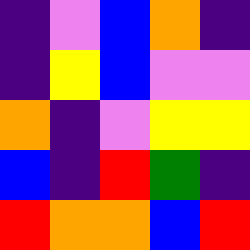[["indigo", "violet", "blue", "orange", "indigo"], ["indigo", "yellow", "blue", "violet", "violet"], ["orange", "indigo", "violet", "yellow", "yellow"], ["blue", "indigo", "red", "green", "indigo"], ["red", "orange", "orange", "blue", "red"]]